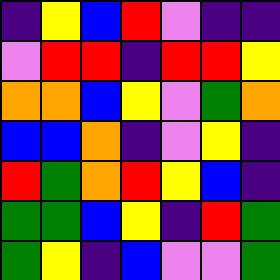[["indigo", "yellow", "blue", "red", "violet", "indigo", "indigo"], ["violet", "red", "red", "indigo", "red", "red", "yellow"], ["orange", "orange", "blue", "yellow", "violet", "green", "orange"], ["blue", "blue", "orange", "indigo", "violet", "yellow", "indigo"], ["red", "green", "orange", "red", "yellow", "blue", "indigo"], ["green", "green", "blue", "yellow", "indigo", "red", "green"], ["green", "yellow", "indigo", "blue", "violet", "violet", "green"]]